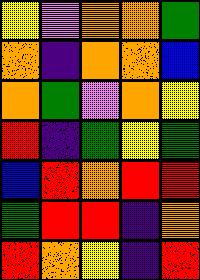[["yellow", "violet", "orange", "orange", "green"], ["orange", "indigo", "orange", "orange", "blue"], ["orange", "green", "violet", "orange", "yellow"], ["red", "indigo", "green", "yellow", "green"], ["blue", "red", "orange", "red", "red"], ["green", "red", "red", "indigo", "orange"], ["red", "orange", "yellow", "indigo", "red"]]